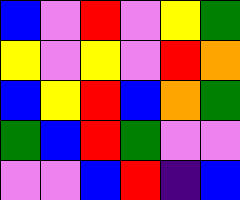[["blue", "violet", "red", "violet", "yellow", "green"], ["yellow", "violet", "yellow", "violet", "red", "orange"], ["blue", "yellow", "red", "blue", "orange", "green"], ["green", "blue", "red", "green", "violet", "violet"], ["violet", "violet", "blue", "red", "indigo", "blue"]]